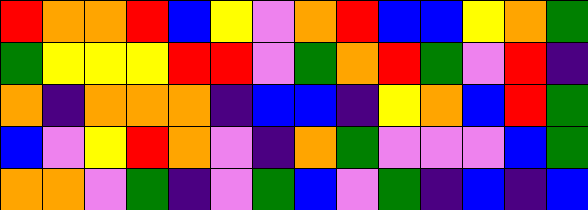[["red", "orange", "orange", "red", "blue", "yellow", "violet", "orange", "red", "blue", "blue", "yellow", "orange", "green"], ["green", "yellow", "yellow", "yellow", "red", "red", "violet", "green", "orange", "red", "green", "violet", "red", "indigo"], ["orange", "indigo", "orange", "orange", "orange", "indigo", "blue", "blue", "indigo", "yellow", "orange", "blue", "red", "green"], ["blue", "violet", "yellow", "red", "orange", "violet", "indigo", "orange", "green", "violet", "violet", "violet", "blue", "green"], ["orange", "orange", "violet", "green", "indigo", "violet", "green", "blue", "violet", "green", "indigo", "blue", "indigo", "blue"]]